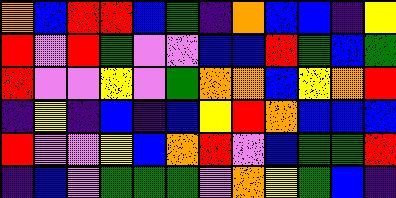[["orange", "blue", "red", "red", "blue", "green", "indigo", "orange", "blue", "blue", "indigo", "yellow"], ["red", "violet", "red", "green", "violet", "violet", "blue", "blue", "red", "green", "blue", "green"], ["red", "violet", "violet", "yellow", "violet", "green", "orange", "orange", "blue", "yellow", "orange", "red"], ["indigo", "yellow", "indigo", "blue", "indigo", "blue", "yellow", "red", "orange", "blue", "blue", "blue"], ["red", "violet", "violet", "yellow", "blue", "orange", "red", "violet", "blue", "green", "green", "red"], ["indigo", "blue", "violet", "green", "green", "green", "violet", "orange", "yellow", "green", "blue", "indigo"]]